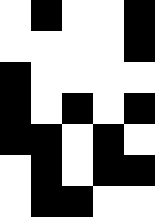[["white", "black", "white", "white", "black"], ["white", "white", "white", "white", "black"], ["black", "white", "white", "white", "white"], ["black", "white", "black", "white", "black"], ["black", "black", "white", "black", "white"], ["white", "black", "white", "black", "black"], ["white", "black", "black", "white", "white"]]